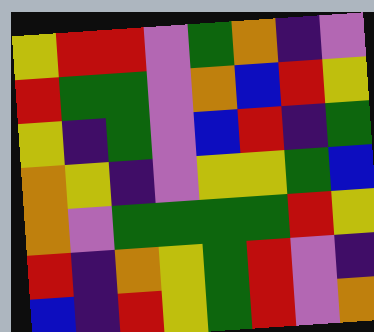[["yellow", "red", "red", "violet", "green", "orange", "indigo", "violet"], ["red", "green", "green", "violet", "orange", "blue", "red", "yellow"], ["yellow", "indigo", "green", "violet", "blue", "red", "indigo", "green"], ["orange", "yellow", "indigo", "violet", "yellow", "yellow", "green", "blue"], ["orange", "violet", "green", "green", "green", "green", "red", "yellow"], ["red", "indigo", "orange", "yellow", "green", "red", "violet", "indigo"], ["blue", "indigo", "red", "yellow", "green", "red", "violet", "orange"]]